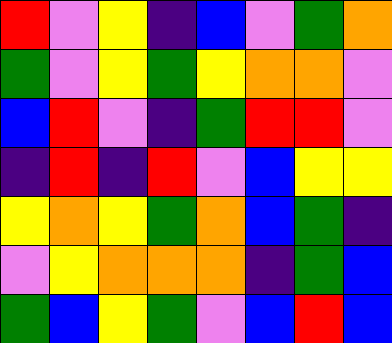[["red", "violet", "yellow", "indigo", "blue", "violet", "green", "orange"], ["green", "violet", "yellow", "green", "yellow", "orange", "orange", "violet"], ["blue", "red", "violet", "indigo", "green", "red", "red", "violet"], ["indigo", "red", "indigo", "red", "violet", "blue", "yellow", "yellow"], ["yellow", "orange", "yellow", "green", "orange", "blue", "green", "indigo"], ["violet", "yellow", "orange", "orange", "orange", "indigo", "green", "blue"], ["green", "blue", "yellow", "green", "violet", "blue", "red", "blue"]]